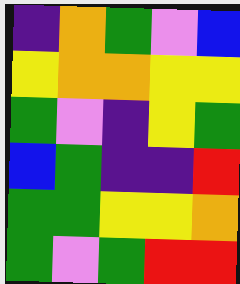[["indigo", "orange", "green", "violet", "blue"], ["yellow", "orange", "orange", "yellow", "yellow"], ["green", "violet", "indigo", "yellow", "green"], ["blue", "green", "indigo", "indigo", "red"], ["green", "green", "yellow", "yellow", "orange"], ["green", "violet", "green", "red", "red"]]